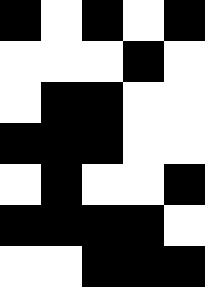[["black", "white", "black", "white", "black"], ["white", "white", "white", "black", "white"], ["white", "black", "black", "white", "white"], ["black", "black", "black", "white", "white"], ["white", "black", "white", "white", "black"], ["black", "black", "black", "black", "white"], ["white", "white", "black", "black", "black"]]